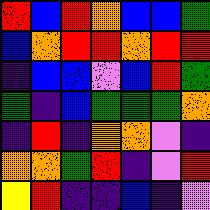[["red", "blue", "red", "orange", "blue", "blue", "green"], ["blue", "orange", "red", "red", "orange", "red", "red"], ["indigo", "blue", "blue", "violet", "blue", "red", "green"], ["green", "indigo", "blue", "green", "green", "green", "orange"], ["indigo", "red", "indigo", "orange", "orange", "violet", "indigo"], ["orange", "orange", "green", "red", "indigo", "violet", "red"], ["yellow", "red", "indigo", "indigo", "blue", "indigo", "violet"]]